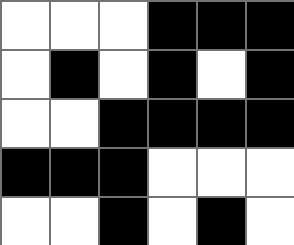[["white", "white", "white", "black", "black", "black"], ["white", "black", "white", "black", "white", "black"], ["white", "white", "black", "black", "black", "black"], ["black", "black", "black", "white", "white", "white"], ["white", "white", "black", "white", "black", "white"]]